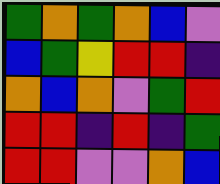[["green", "orange", "green", "orange", "blue", "violet"], ["blue", "green", "yellow", "red", "red", "indigo"], ["orange", "blue", "orange", "violet", "green", "red"], ["red", "red", "indigo", "red", "indigo", "green"], ["red", "red", "violet", "violet", "orange", "blue"]]